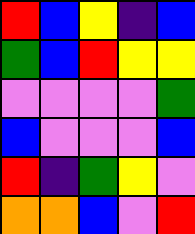[["red", "blue", "yellow", "indigo", "blue"], ["green", "blue", "red", "yellow", "yellow"], ["violet", "violet", "violet", "violet", "green"], ["blue", "violet", "violet", "violet", "blue"], ["red", "indigo", "green", "yellow", "violet"], ["orange", "orange", "blue", "violet", "red"]]